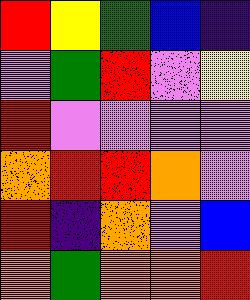[["red", "yellow", "green", "blue", "indigo"], ["violet", "green", "red", "violet", "yellow"], ["red", "violet", "violet", "violet", "violet"], ["orange", "red", "red", "orange", "violet"], ["red", "indigo", "orange", "violet", "blue"], ["orange", "green", "orange", "orange", "red"]]